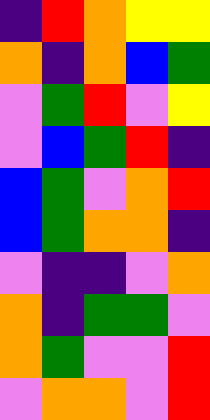[["indigo", "red", "orange", "yellow", "yellow"], ["orange", "indigo", "orange", "blue", "green"], ["violet", "green", "red", "violet", "yellow"], ["violet", "blue", "green", "red", "indigo"], ["blue", "green", "violet", "orange", "red"], ["blue", "green", "orange", "orange", "indigo"], ["violet", "indigo", "indigo", "violet", "orange"], ["orange", "indigo", "green", "green", "violet"], ["orange", "green", "violet", "violet", "red"], ["violet", "orange", "orange", "violet", "red"]]